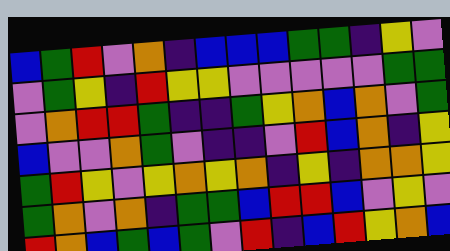[["blue", "green", "red", "violet", "orange", "indigo", "blue", "blue", "blue", "green", "green", "indigo", "yellow", "violet"], ["violet", "green", "yellow", "indigo", "red", "yellow", "yellow", "violet", "violet", "violet", "violet", "violet", "green", "green"], ["violet", "orange", "red", "red", "green", "indigo", "indigo", "green", "yellow", "orange", "blue", "orange", "violet", "green"], ["blue", "violet", "violet", "orange", "green", "violet", "indigo", "indigo", "violet", "red", "blue", "orange", "indigo", "yellow"], ["green", "red", "yellow", "violet", "yellow", "orange", "yellow", "orange", "indigo", "yellow", "indigo", "orange", "orange", "yellow"], ["green", "orange", "violet", "orange", "indigo", "green", "green", "blue", "red", "red", "blue", "violet", "yellow", "violet"], ["red", "orange", "blue", "green", "blue", "green", "violet", "red", "indigo", "blue", "red", "yellow", "orange", "blue"]]